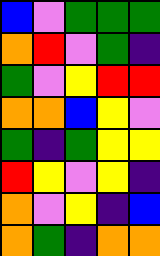[["blue", "violet", "green", "green", "green"], ["orange", "red", "violet", "green", "indigo"], ["green", "violet", "yellow", "red", "red"], ["orange", "orange", "blue", "yellow", "violet"], ["green", "indigo", "green", "yellow", "yellow"], ["red", "yellow", "violet", "yellow", "indigo"], ["orange", "violet", "yellow", "indigo", "blue"], ["orange", "green", "indigo", "orange", "orange"]]